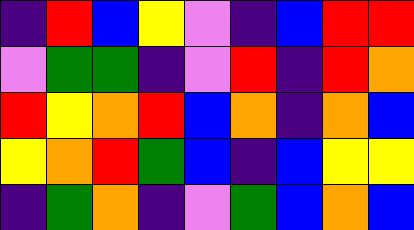[["indigo", "red", "blue", "yellow", "violet", "indigo", "blue", "red", "red"], ["violet", "green", "green", "indigo", "violet", "red", "indigo", "red", "orange"], ["red", "yellow", "orange", "red", "blue", "orange", "indigo", "orange", "blue"], ["yellow", "orange", "red", "green", "blue", "indigo", "blue", "yellow", "yellow"], ["indigo", "green", "orange", "indigo", "violet", "green", "blue", "orange", "blue"]]